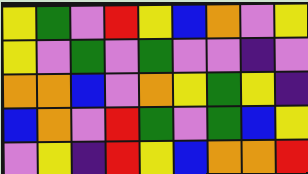[["yellow", "green", "violet", "red", "yellow", "blue", "orange", "violet", "yellow"], ["yellow", "violet", "green", "violet", "green", "violet", "violet", "indigo", "violet"], ["orange", "orange", "blue", "violet", "orange", "yellow", "green", "yellow", "indigo"], ["blue", "orange", "violet", "red", "green", "violet", "green", "blue", "yellow"], ["violet", "yellow", "indigo", "red", "yellow", "blue", "orange", "orange", "red"]]